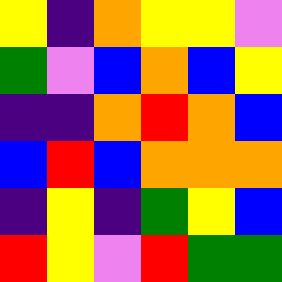[["yellow", "indigo", "orange", "yellow", "yellow", "violet"], ["green", "violet", "blue", "orange", "blue", "yellow"], ["indigo", "indigo", "orange", "red", "orange", "blue"], ["blue", "red", "blue", "orange", "orange", "orange"], ["indigo", "yellow", "indigo", "green", "yellow", "blue"], ["red", "yellow", "violet", "red", "green", "green"]]